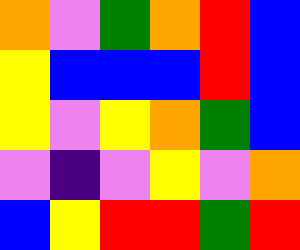[["orange", "violet", "green", "orange", "red", "blue"], ["yellow", "blue", "blue", "blue", "red", "blue"], ["yellow", "violet", "yellow", "orange", "green", "blue"], ["violet", "indigo", "violet", "yellow", "violet", "orange"], ["blue", "yellow", "red", "red", "green", "red"]]